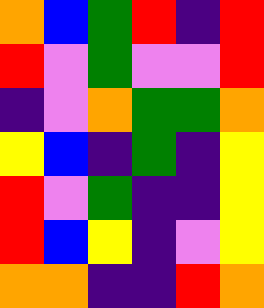[["orange", "blue", "green", "red", "indigo", "red"], ["red", "violet", "green", "violet", "violet", "red"], ["indigo", "violet", "orange", "green", "green", "orange"], ["yellow", "blue", "indigo", "green", "indigo", "yellow"], ["red", "violet", "green", "indigo", "indigo", "yellow"], ["red", "blue", "yellow", "indigo", "violet", "yellow"], ["orange", "orange", "indigo", "indigo", "red", "orange"]]